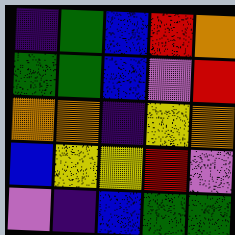[["indigo", "green", "blue", "red", "orange"], ["green", "green", "blue", "violet", "red"], ["orange", "orange", "indigo", "yellow", "orange"], ["blue", "yellow", "yellow", "red", "violet"], ["violet", "indigo", "blue", "green", "green"]]